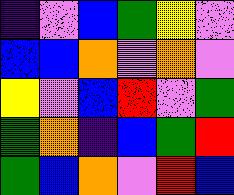[["indigo", "violet", "blue", "green", "yellow", "violet"], ["blue", "blue", "orange", "violet", "orange", "violet"], ["yellow", "violet", "blue", "red", "violet", "green"], ["green", "orange", "indigo", "blue", "green", "red"], ["green", "blue", "orange", "violet", "red", "blue"]]